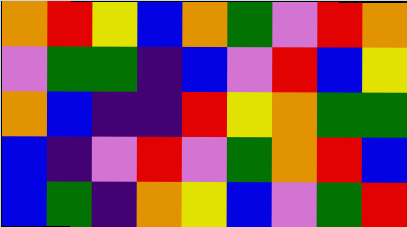[["orange", "red", "yellow", "blue", "orange", "green", "violet", "red", "orange"], ["violet", "green", "green", "indigo", "blue", "violet", "red", "blue", "yellow"], ["orange", "blue", "indigo", "indigo", "red", "yellow", "orange", "green", "green"], ["blue", "indigo", "violet", "red", "violet", "green", "orange", "red", "blue"], ["blue", "green", "indigo", "orange", "yellow", "blue", "violet", "green", "red"]]